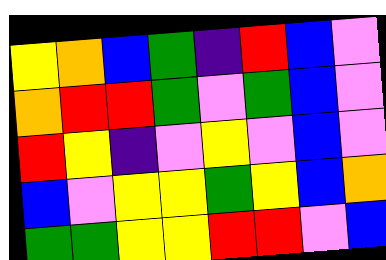[["yellow", "orange", "blue", "green", "indigo", "red", "blue", "violet"], ["orange", "red", "red", "green", "violet", "green", "blue", "violet"], ["red", "yellow", "indigo", "violet", "yellow", "violet", "blue", "violet"], ["blue", "violet", "yellow", "yellow", "green", "yellow", "blue", "orange"], ["green", "green", "yellow", "yellow", "red", "red", "violet", "blue"]]